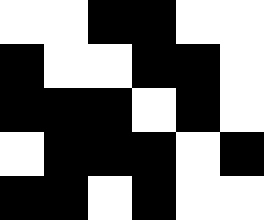[["white", "white", "black", "black", "white", "white"], ["black", "white", "white", "black", "black", "white"], ["black", "black", "black", "white", "black", "white"], ["white", "black", "black", "black", "white", "black"], ["black", "black", "white", "black", "white", "white"]]